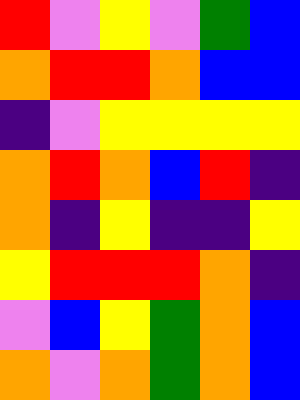[["red", "violet", "yellow", "violet", "green", "blue"], ["orange", "red", "red", "orange", "blue", "blue"], ["indigo", "violet", "yellow", "yellow", "yellow", "yellow"], ["orange", "red", "orange", "blue", "red", "indigo"], ["orange", "indigo", "yellow", "indigo", "indigo", "yellow"], ["yellow", "red", "red", "red", "orange", "indigo"], ["violet", "blue", "yellow", "green", "orange", "blue"], ["orange", "violet", "orange", "green", "orange", "blue"]]